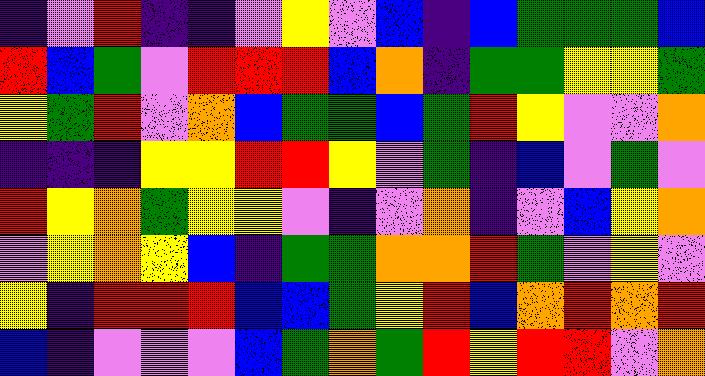[["indigo", "violet", "red", "indigo", "indigo", "violet", "yellow", "violet", "blue", "indigo", "blue", "green", "green", "green", "blue"], ["red", "blue", "green", "violet", "red", "red", "red", "blue", "orange", "indigo", "green", "green", "yellow", "yellow", "green"], ["yellow", "green", "red", "violet", "orange", "blue", "green", "green", "blue", "green", "red", "yellow", "violet", "violet", "orange"], ["indigo", "indigo", "indigo", "yellow", "yellow", "red", "red", "yellow", "violet", "green", "indigo", "blue", "violet", "green", "violet"], ["red", "yellow", "orange", "green", "yellow", "yellow", "violet", "indigo", "violet", "orange", "indigo", "violet", "blue", "yellow", "orange"], ["violet", "yellow", "orange", "yellow", "blue", "indigo", "green", "green", "orange", "orange", "red", "green", "violet", "yellow", "violet"], ["yellow", "indigo", "red", "red", "red", "blue", "blue", "green", "yellow", "red", "blue", "orange", "red", "orange", "red"], ["blue", "indigo", "violet", "violet", "violet", "blue", "green", "orange", "green", "red", "yellow", "red", "red", "violet", "orange"]]